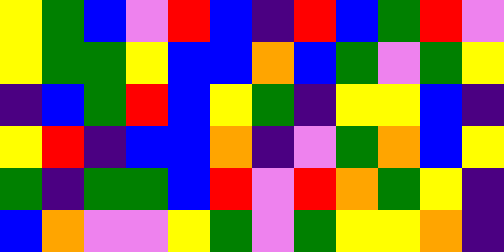[["yellow", "green", "blue", "violet", "red", "blue", "indigo", "red", "blue", "green", "red", "violet"], ["yellow", "green", "green", "yellow", "blue", "blue", "orange", "blue", "green", "violet", "green", "yellow"], ["indigo", "blue", "green", "red", "blue", "yellow", "green", "indigo", "yellow", "yellow", "blue", "indigo"], ["yellow", "red", "indigo", "blue", "blue", "orange", "indigo", "violet", "green", "orange", "blue", "yellow"], ["green", "indigo", "green", "green", "blue", "red", "violet", "red", "orange", "green", "yellow", "indigo"], ["blue", "orange", "violet", "violet", "yellow", "green", "violet", "green", "yellow", "yellow", "orange", "indigo"]]